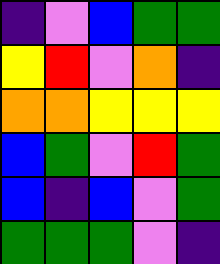[["indigo", "violet", "blue", "green", "green"], ["yellow", "red", "violet", "orange", "indigo"], ["orange", "orange", "yellow", "yellow", "yellow"], ["blue", "green", "violet", "red", "green"], ["blue", "indigo", "blue", "violet", "green"], ["green", "green", "green", "violet", "indigo"]]